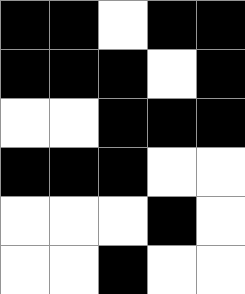[["black", "black", "white", "black", "black"], ["black", "black", "black", "white", "black"], ["white", "white", "black", "black", "black"], ["black", "black", "black", "white", "white"], ["white", "white", "white", "black", "white"], ["white", "white", "black", "white", "white"]]